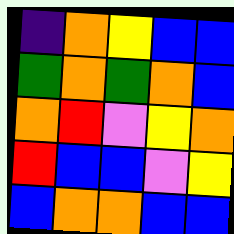[["indigo", "orange", "yellow", "blue", "blue"], ["green", "orange", "green", "orange", "blue"], ["orange", "red", "violet", "yellow", "orange"], ["red", "blue", "blue", "violet", "yellow"], ["blue", "orange", "orange", "blue", "blue"]]